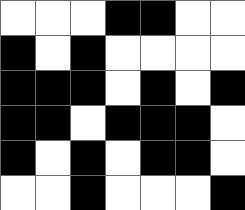[["white", "white", "white", "black", "black", "white", "white"], ["black", "white", "black", "white", "white", "white", "white"], ["black", "black", "black", "white", "black", "white", "black"], ["black", "black", "white", "black", "black", "black", "white"], ["black", "white", "black", "white", "black", "black", "white"], ["white", "white", "black", "white", "white", "white", "black"]]